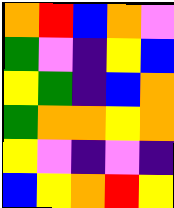[["orange", "red", "blue", "orange", "violet"], ["green", "violet", "indigo", "yellow", "blue"], ["yellow", "green", "indigo", "blue", "orange"], ["green", "orange", "orange", "yellow", "orange"], ["yellow", "violet", "indigo", "violet", "indigo"], ["blue", "yellow", "orange", "red", "yellow"]]